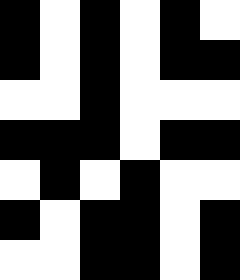[["black", "white", "black", "white", "black", "white"], ["black", "white", "black", "white", "black", "black"], ["white", "white", "black", "white", "white", "white"], ["black", "black", "black", "white", "black", "black"], ["white", "black", "white", "black", "white", "white"], ["black", "white", "black", "black", "white", "black"], ["white", "white", "black", "black", "white", "black"]]